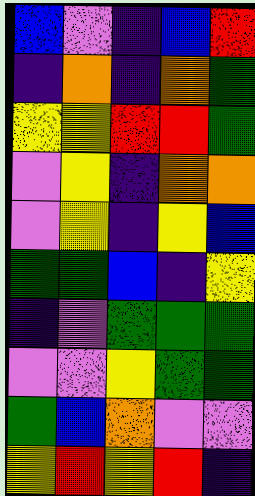[["blue", "violet", "indigo", "blue", "red"], ["indigo", "orange", "indigo", "orange", "green"], ["yellow", "yellow", "red", "red", "green"], ["violet", "yellow", "indigo", "orange", "orange"], ["violet", "yellow", "indigo", "yellow", "blue"], ["green", "green", "blue", "indigo", "yellow"], ["indigo", "violet", "green", "green", "green"], ["violet", "violet", "yellow", "green", "green"], ["green", "blue", "orange", "violet", "violet"], ["yellow", "red", "yellow", "red", "indigo"]]